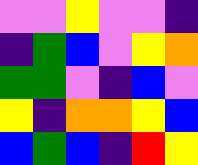[["violet", "violet", "yellow", "violet", "violet", "indigo"], ["indigo", "green", "blue", "violet", "yellow", "orange"], ["green", "green", "violet", "indigo", "blue", "violet"], ["yellow", "indigo", "orange", "orange", "yellow", "blue"], ["blue", "green", "blue", "indigo", "red", "yellow"]]